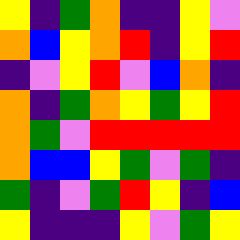[["yellow", "indigo", "green", "orange", "indigo", "indigo", "yellow", "violet"], ["orange", "blue", "yellow", "orange", "red", "indigo", "yellow", "red"], ["indigo", "violet", "yellow", "red", "violet", "blue", "orange", "indigo"], ["orange", "indigo", "green", "orange", "yellow", "green", "yellow", "red"], ["orange", "green", "violet", "red", "red", "red", "red", "red"], ["orange", "blue", "blue", "yellow", "green", "violet", "green", "indigo"], ["green", "indigo", "violet", "green", "red", "yellow", "indigo", "blue"], ["yellow", "indigo", "indigo", "indigo", "yellow", "violet", "green", "yellow"]]